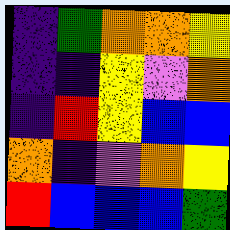[["indigo", "green", "orange", "orange", "yellow"], ["indigo", "indigo", "yellow", "violet", "orange"], ["indigo", "red", "yellow", "blue", "blue"], ["orange", "indigo", "violet", "orange", "yellow"], ["red", "blue", "blue", "blue", "green"]]